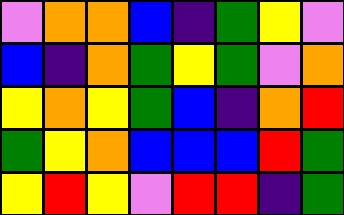[["violet", "orange", "orange", "blue", "indigo", "green", "yellow", "violet"], ["blue", "indigo", "orange", "green", "yellow", "green", "violet", "orange"], ["yellow", "orange", "yellow", "green", "blue", "indigo", "orange", "red"], ["green", "yellow", "orange", "blue", "blue", "blue", "red", "green"], ["yellow", "red", "yellow", "violet", "red", "red", "indigo", "green"]]